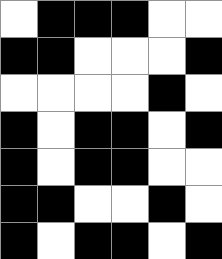[["white", "black", "black", "black", "white", "white"], ["black", "black", "white", "white", "white", "black"], ["white", "white", "white", "white", "black", "white"], ["black", "white", "black", "black", "white", "black"], ["black", "white", "black", "black", "white", "white"], ["black", "black", "white", "white", "black", "white"], ["black", "white", "black", "black", "white", "black"]]